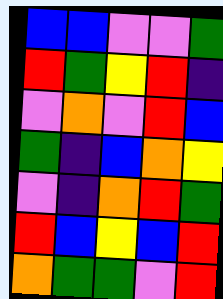[["blue", "blue", "violet", "violet", "green"], ["red", "green", "yellow", "red", "indigo"], ["violet", "orange", "violet", "red", "blue"], ["green", "indigo", "blue", "orange", "yellow"], ["violet", "indigo", "orange", "red", "green"], ["red", "blue", "yellow", "blue", "red"], ["orange", "green", "green", "violet", "red"]]